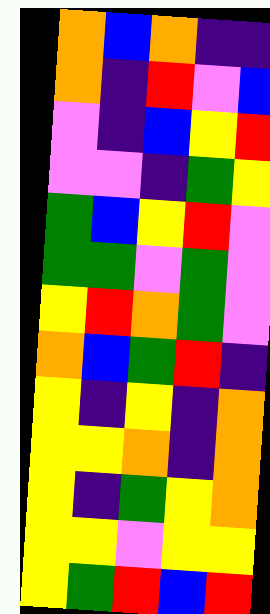[["orange", "blue", "orange", "indigo", "indigo"], ["orange", "indigo", "red", "violet", "blue"], ["violet", "indigo", "blue", "yellow", "red"], ["violet", "violet", "indigo", "green", "yellow"], ["green", "blue", "yellow", "red", "violet"], ["green", "green", "violet", "green", "violet"], ["yellow", "red", "orange", "green", "violet"], ["orange", "blue", "green", "red", "indigo"], ["yellow", "indigo", "yellow", "indigo", "orange"], ["yellow", "yellow", "orange", "indigo", "orange"], ["yellow", "indigo", "green", "yellow", "orange"], ["yellow", "yellow", "violet", "yellow", "yellow"], ["yellow", "green", "red", "blue", "red"]]